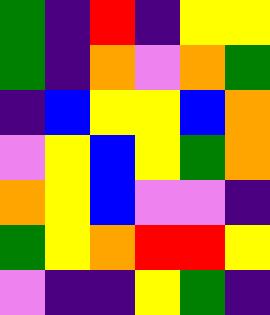[["green", "indigo", "red", "indigo", "yellow", "yellow"], ["green", "indigo", "orange", "violet", "orange", "green"], ["indigo", "blue", "yellow", "yellow", "blue", "orange"], ["violet", "yellow", "blue", "yellow", "green", "orange"], ["orange", "yellow", "blue", "violet", "violet", "indigo"], ["green", "yellow", "orange", "red", "red", "yellow"], ["violet", "indigo", "indigo", "yellow", "green", "indigo"]]